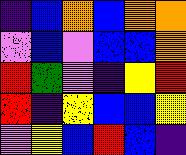[["indigo", "blue", "orange", "blue", "orange", "orange"], ["violet", "blue", "violet", "blue", "blue", "orange"], ["red", "green", "violet", "indigo", "yellow", "red"], ["red", "indigo", "yellow", "blue", "blue", "yellow"], ["violet", "yellow", "blue", "red", "blue", "indigo"]]